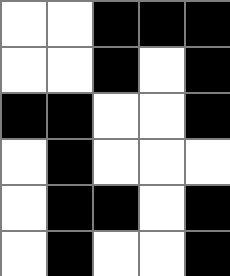[["white", "white", "black", "black", "black"], ["white", "white", "black", "white", "black"], ["black", "black", "white", "white", "black"], ["white", "black", "white", "white", "white"], ["white", "black", "black", "white", "black"], ["white", "black", "white", "white", "black"]]